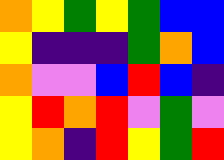[["orange", "yellow", "green", "yellow", "green", "blue", "blue"], ["yellow", "indigo", "indigo", "indigo", "green", "orange", "blue"], ["orange", "violet", "violet", "blue", "red", "blue", "indigo"], ["yellow", "red", "orange", "red", "violet", "green", "violet"], ["yellow", "orange", "indigo", "red", "yellow", "green", "red"]]